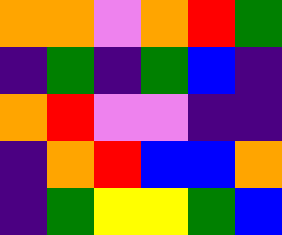[["orange", "orange", "violet", "orange", "red", "green"], ["indigo", "green", "indigo", "green", "blue", "indigo"], ["orange", "red", "violet", "violet", "indigo", "indigo"], ["indigo", "orange", "red", "blue", "blue", "orange"], ["indigo", "green", "yellow", "yellow", "green", "blue"]]